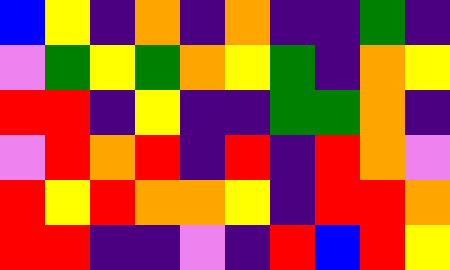[["blue", "yellow", "indigo", "orange", "indigo", "orange", "indigo", "indigo", "green", "indigo"], ["violet", "green", "yellow", "green", "orange", "yellow", "green", "indigo", "orange", "yellow"], ["red", "red", "indigo", "yellow", "indigo", "indigo", "green", "green", "orange", "indigo"], ["violet", "red", "orange", "red", "indigo", "red", "indigo", "red", "orange", "violet"], ["red", "yellow", "red", "orange", "orange", "yellow", "indigo", "red", "red", "orange"], ["red", "red", "indigo", "indigo", "violet", "indigo", "red", "blue", "red", "yellow"]]